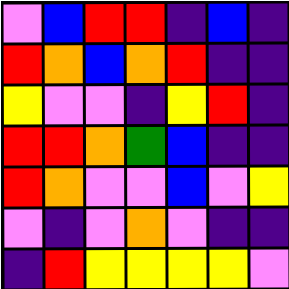[["violet", "blue", "red", "red", "indigo", "blue", "indigo"], ["red", "orange", "blue", "orange", "red", "indigo", "indigo"], ["yellow", "violet", "violet", "indigo", "yellow", "red", "indigo"], ["red", "red", "orange", "green", "blue", "indigo", "indigo"], ["red", "orange", "violet", "violet", "blue", "violet", "yellow"], ["violet", "indigo", "violet", "orange", "violet", "indigo", "indigo"], ["indigo", "red", "yellow", "yellow", "yellow", "yellow", "violet"]]